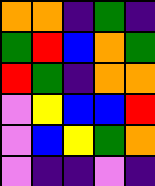[["orange", "orange", "indigo", "green", "indigo"], ["green", "red", "blue", "orange", "green"], ["red", "green", "indigo", "orange", "orange"], ["violet", "yellow", "blue", "blue", "red"], ["violet", "blue", "yellow", "green", "orange"], ["violet", "indigo", "indigo", "violet", "indigo"]]